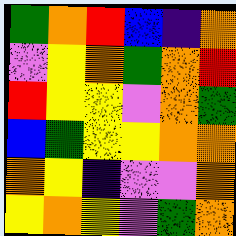[["green", "orange", "red", "blue", "indigo", "orange"], ["violet", "yellow", "orange", "green", "orange", "red"], ["red", "yellow", "yellow", "violet", "orange", "green"], ["blue", "green", "yellow", "yellow", "orange", "orange"], ["orange", "yellow", "indigo", "violet", "violet", "orange"], ["yellow", "orange", "yellow", "violet", "green", "orange"]]